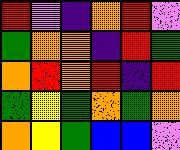[["red", "violet", "indigo", "orange", "red", "violet"], ["green", "orange", "orange", "indigo", "red", "green"], ["orange", "red", "orange", "red", "indigo", "red"], ["green", "yellow", "green", "orange", "green", "orange"], ["orange", "yellow", "green", "blue", "blue", "violet"]]